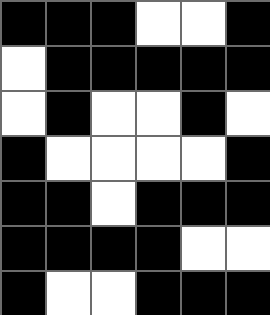[["black", "black", "black", "white", "white", "black"], ["white", "black", "black", "black", "black", "black"], ["white", "black", "white", "white", "black", "white"], ["black", "white", "white", "white", "white", "black"], ["black", "black", "white", "black", "black", "black"], ["black", "black", "black", "black", "white", "white"], ["black", "white", "white", "black", "black", "black"]]